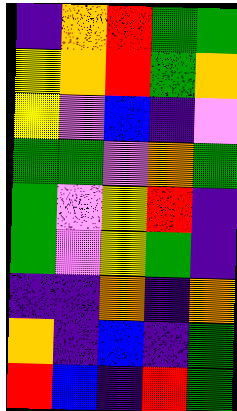[["indigo", "orange", "red", "green", "green"], ["yellow", "orange", "red", "green", "orange"], ["yellow", "violet", "blue", "indigo", "violet"], ["green", "green", "violet", "orange", "green"], ["green", "violet", "yellow", "red", "indigo"], ["green", "violet", "yellow", "green", "indigo"], ["indigo", "indigo", "orange", "indigo", "orange"], ["orange", "indigo", "blue", "indigo", "green"], ["red", "blue", "indigo", "red", "green"]]